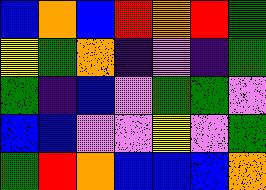[["blue", "orange", "blue", "red", "orange", "red", "green"], ["yellow", "green", "orange", "indigo", "violet", "indigo", "green"], ["green", "indigo", "blue", "violet", "green", "green", "violet"], ["blue", "blue", "violet", "violet", "yellow", "violet", "green"], ["green", "red", "orange", "blue", "blue", "blue", "orange"]]